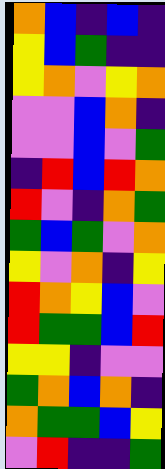[["orange", "blue", "indigo", "blue", "indigo"], ["yellow", "blue", "green", "indigo", "indigo"], ["yellow", "orange", "violet", "yellow", "orange"], ["violet", "violet", "blue", "orange", "indigo"], ["violet", "violet", "blue", "violet", "green"], ["indigo", "red", "blue", "red", "orange"], ["red", "violet", "indigo", "orange", "green"], ["green", "blue", "green", "violet", "orange"], ["yellow", "violet", "orange", "indigo", "yellow"], ["red", "orange", "yellow", "blue", "violet"], ["red", "green", "green", "blue", "red"], ["yellow", "yellow", "indigo", "violet", "violet"], ["green", "orange", "blue", "orange", "indigo"], ["orange", "green", "green", "blue", "yellow"], ["violet", "red", "indigo", "indigo", "green"]]